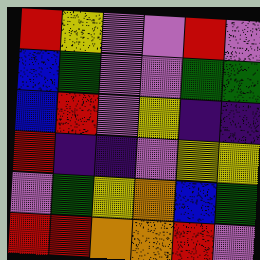[["red", "yellow", "violet", "violet", "red", "violet"], ["blue", "green", "violet", "violet", "green", "green"], ["blue", "red", "violet", "yellow", "indigo", "indigo"], ["red", "indigo", "indigo", "violet", "yellow", "yellow"], ["violet", "green", "yellow", "orange", "blue", "green"], ["red", "red", "orange", "orange", "red", "violet"]]